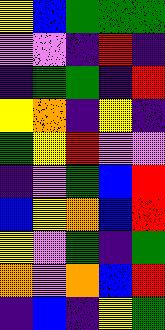[["yellow", "blue", "green", "green", "green"], ["violet", "violet", "indigo", "red", "indigo"], ["indigo", "green", "green", "indigo", "red"], ["yellow", "orange", "indigo", "yellow", "indigo"], ["green", "yellow", "red", "violet", "violet"], ["indigo", "violet", "green", "blue", "red"], ["blue", "yellow", "orange", "blue", "red"], ["yellow", "violet", "green", "indigo", "green"], ["orange", "violet", "orange", "blue", "red"], ["indigo", "blue", "indigo", "yellow", "green"]]